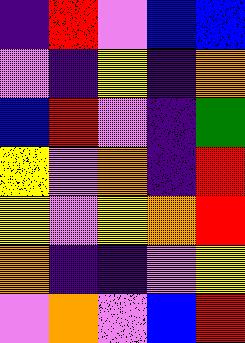[["indigo", "red", "violet", "blue", "blue"], ["violet", "indigo", "yellow", "indigo", "orange"], ["blue", "red", "violet", "indigo", "green"], ["yellow", "violet", "orange", "indigo", "red"], ["yellow", "violet", "yellow", "orange", "red"], ["orange", "indigo", "indigo", "violet", "yellow"], ["violet", "orange", "violet", "blue", "red"]]